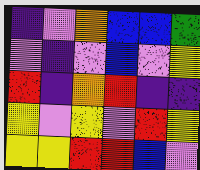[["indigo", "violet", "orange", "blue", "blue", "green"], ["violet", "indigo", "violet", "blue", "violet", "yellow"], ["red", "indigo", "orange", "red", "indigo", "indigo"], ["yellow", "violet", "yellow", "violet", "red", "yellow"], ["yellow", "yellow", "red", "red", "blue", "violet"]]